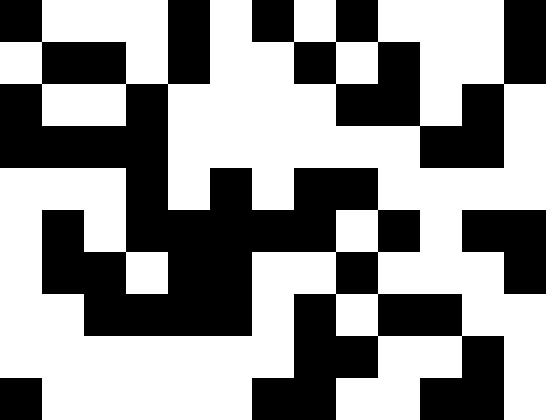[["black", "white", "white", "white", "black", "white", "black", "white", "black", "white", "white", "white", "black"], ["white", "black", "black", "white", "black", "white", "white", "black", "white", "black", "white", "white", "black"], ["black", "white", "white", "black", "white", "white", "white", "white", "black", "black", "white", "black", "white"], ["black", "black", "black", "black", "white", "white", "white", "white", "white", "white", "black", "black", "white"], ["white", "white", "white", "black", "white", "black", "white", "black", "black", "white", "white", "white", "white"], ["white", "black", "white", "black", "black", "black", "black", "black", "white", "black", "white", "black", "black"], ["white", "black", "black", "white", "black", "black", "white", "white", "black", "white", "white", "white", "black"], ["white", "white", "black", "black", "black", "black", "white", "black", "white", "black", "black", "white", "white"], ["white", "white", "white", "white", "white", "white", "white", "black", "black", "white", "white", "black", "white"], ["black", "white", "white", "white", "white", "white", "black", "black", "white", "white", "black", "black", "white"]]